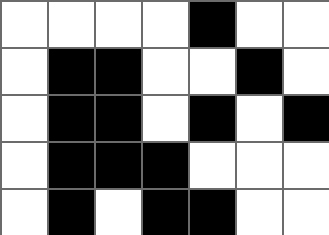[["white", "white", "white", "white", "black", "white", "white"], ["white", "black", "black", "white", "white", "black", "white"], ["white", "black", "black", "white", "black", "white", "black"], ["white", "black", "black", "black", "white", "white", "white"], ["white", "black", "white", "black", "black", "white", "white"]]